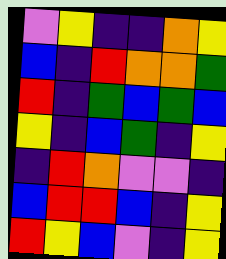[["violet", "yellow", "indigo", "indigo", "orange", "yellow"], ["blue", "indigo", "red", "orange", "orange", "green"], ["red", "indigo", "green", "blue", "green", "blue"], ["yellow", "indigo", "blue", "green", "indigo", "yellow"], ["indigo", "red", "orange", "violet", "violet", "indigo"], ["blue", "red", "red", "blue", "indigo", "yellow"], ["red", "yellow", "blue", "violet", "indigo", "yellow"]]